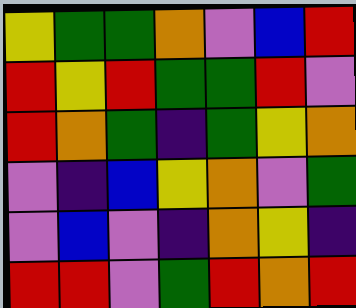[["yellow", "green", "green", "orange", "violet", "blue", "red"], ["red", "yellow", "red", "green", "green", "red", "violet"], ["red", "orange", "green", "indigo", "green", "yellow", "orange"], ["violet", "indigo", "blue", "yellow", "orange", "violet", "green"], ["violet", "blue", "violet", "indigo", "orange", "yellow", "indigo"], ["red", "red", "violet", "green", "red", "orange", "red"]]